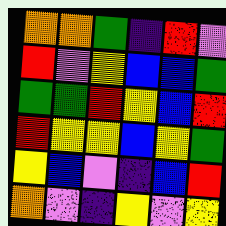[["orange", "orange", "green", "indigo", "red", "violet"], ["red", "violet", "yellow", "blue", "blue", "green"], ["green", "green", "red", "yellow", "blue", "red"], ["red", "yellow", "yellow", "blue", "yellow", "green"], ["yellow", "blue", "violet", "indigo", "blue", "red"], ["orange", "violet", "indigo", "yellow", "violet", "yellow"]]